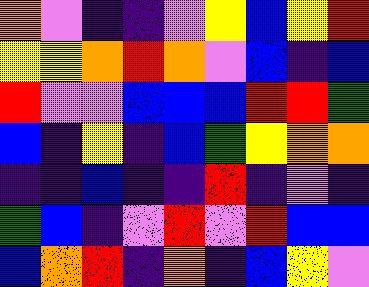[["orange", "violet", "indigo", "indigo", "violet", "yellow", "blue", "yellow", "red"], ["yellow", "yellow", "orange", "red", "orange", "violet", "blue", "indigo", "blue"], ["red", "violet", "violet", "blue", "blue", "blue", "red", "red", "green"], ["blue", "indigo", "yellow", "indigo", "blue", "green", "yellow", "orange", "orange"], ["indigo", "indigo", "blue", "indigo", "indigo", "red", "indigo", "violet", "indigo"], ["green", "blue", "indigo", "violet", "red", "violet", "red", "blue", "blue"], ["blue", "orange", "red", "indigo", "orange", "indigo", "blue", "yellow", "violet"]]